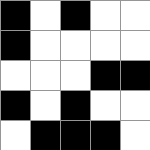[["black", "white", "black", "white", "white"], ["black", "white", "white", "white", "white"], ["white", "white", "white", "black", "black"], ["black", "white", "black", "white", "white"], ["white", "black", "black", "black", "white"]]